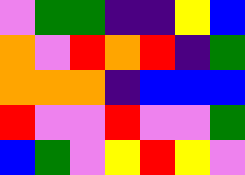[["violet", "green", "green", "indigo", "indigo", "yellow", "blue"], ["orange", "violet", "red", "orange", "red", "indigo", "green"], ["orange", "orange", "orange", "indigo", "blue", "blue", "blue"], ["red", "violet", "violet", "red", "violet", "violet", "green"], ["blue", "green", "violet", "yellow", "red", "yellow", "violet"]]